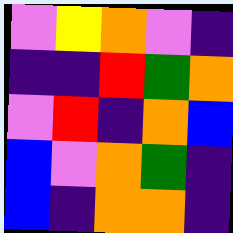[["violet", "yellow", "orange", "violet", "indigo"], ["indigo", "indigo", "red", "green", "orange"], ["violet", "red", "indigo", "orange", "blue"], ["blue", "violet", "orange", "green", "indigo"], ["blue", "indigo", "orange", "orange", "indigo"]]